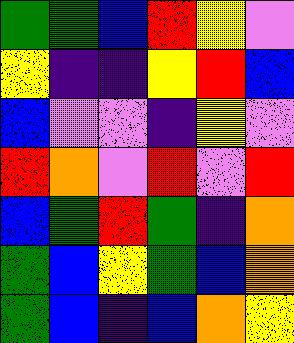[["green", "green", "blue", "red", "yellow", "violet"], ["yellow", "indigo", "indigo", "yellow", "red", "blue"], ["blue", "violet", "violet", "indigo", "yellow", "violet"], ["red", "orange", "violet", "red", "violet", "red"], ["blue", "green", "red", "green", "indigo", "orange"], ["green", "blue", "yellow", "green", "blue", "orange"], ["green", "blue", "indigo", "blue", "orange", "yellow"]]